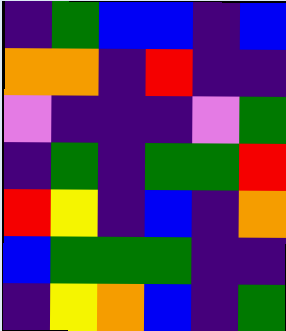[["indigo", "green", "blue", "blue", "indigo", "blue"], ["orange", "orange", "indigo", "red", "indigo", "indigo"], ["violet", "indigo", "indigo", "indigo", "violet", "green"], ["indigo", "green", "indigo", "green", "green", "red"], ["red", "yellow", "indigo", "blue", "indigo", "orange"], ["blue", "green", "green", "green", "indigo", "indigo"], ["indigo", "yellow", "orange", "blue", "indigo", "green"]]